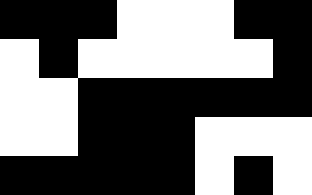[["black", "black", "black", "white", "white", "white", "black", "black"], ["white", "black", "white", "white", "white", "white", "white", "black"], ["white", "white", "black", "black", "black", "black", "black", "black"], ["white", "white", "black", "black", "black", "white", "white", "white"], ["black", "black", "black", "black", "black", "white", "black", "white"]]